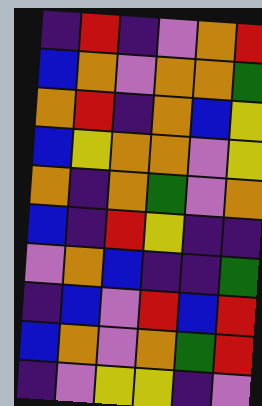[["indigo", "red", "indigo", "violet", "orange", "red"], ["blue", "orange", "violet", "orange", "orange", "green"], ["orange", "red", "indigo", "orange", "blue", "yellow"], ["blue", "yellow", "orange", "orange", "violet", "yellow"], ["orange", "indigo", "orange", "green", "violet", "orange"], ["blue", "indigo", "red", "yellow", "indigo", "indigo"], ["violet", "orange", "blue", "indigo", "indigo", "green"], ["indigo", "blue", "violet", "red", "blue", "red"], ["blue", "orange", "violet", "orange", "green", "red"], ["indigo", "violet", "yellow", "yellow", "indigo", "violet"]]